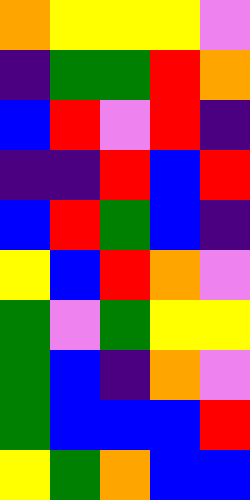[["orange", "yellow", "yellow", "yellow", "violet"], ["indigo", "green", "green", "red", "orange"], ["blue", "red", "violet", "red", "indigo"], ["indigo", "indigo", "red", "blue", "red"], ["blue", "red", "green", "blue", "indigo"], ["yellow", "blue", "red", "orange", "violet"], ["green", "violet", "green", "yellow", "yellow"], ["green", "blue", "indigo", "orange", "violet"], ["green", "blue", "blue", "blue", "red"], ["yellow", "green", "orange", "blue", "blue"]]